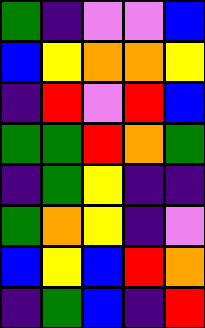[["green", "indigo", "violet", "violet", "blue"], ["blue", "yellow", "orange", "orange", "yellow"], ["indigo", "red", "violet", "red", "blue"], ["green", "green", "red", "orange", "green"], ["indigo", "green", "yellow", "indigo", "indigo"], ["green", "orange", "yellow", "indigo", "violet"], ["blue", "yellow", "blue", "red", "orange"], ["indigo", "green", "blue", "indigo", "red"]]